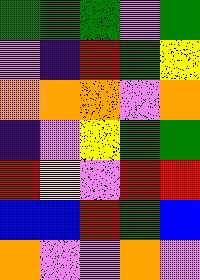[["green", "green", "green", "violet", "green"], ["violet", "indigo", "red", "green", "yellow"], ["orange", "orange", "orange", "violet", "orange"], ["indigo", "violet", "yellow", "green", "green"], ["red", "yellow", "violet", "red", "red"], ["blue", "blue", "red", "green", "blue"], ["orange", "violet", "violet", "orange", "violet"]]